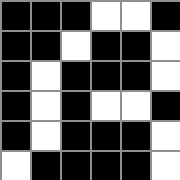[["black", "black", "black", "white", "white", "black"], ["black", "black", "white", "black", "black", "white"], ["black", "white", "black", "black", "black", "white"], ["black", "white", "black", "white", "white", "black"], ["black", "white", "black", "black", "black", "white"], ["white", "black", "black", "black", "black", "white"]]